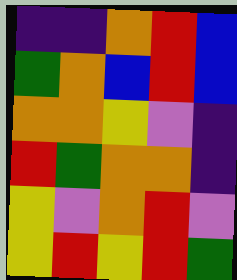[["indigo", "indigo", "orange", "red", "blue"], ["green", "orange", "blue", "red", "blue"], ["orange", "orange", "yellow", "violet", "indigo"], ["red", "green", "orange", "orange", "indigo"], ["yellow", "violet", "orange", "red", "violet"], ["yellow", "red", "yellow", "red", "green"]]